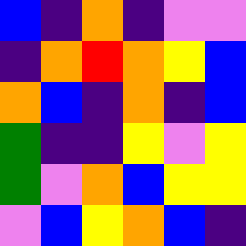[["blue", "indigo", "orange", "indigo", "violet", "violet"], ["indigo", "orange", "red", "orange", "yellow", "blue"], ["orange", "blue", "indigo", "orange", "indigo", "blue"], ["green", "indigo", "indigo", "yellow", "violet", "yellow"], ["green", "violet", "orange", "blue", "yellow", "yellow"], ["violet", "blue", "yellow", "orange", "blue", "indigo"]]